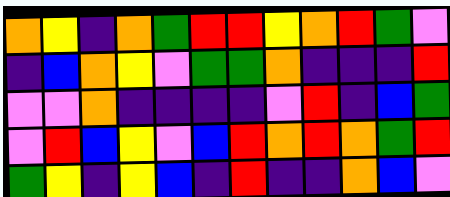[["orange", "yellow", "indigo", "orange", "green", "red", "red", "yellow", "orange", "red", "green", "violet"], ["indigo", "blue", "orange", "yellow", "violet", "green", "green", "orange", "indigo", "indigo", "indigo", "red"], ["violet", "violet", "orange", "indigo", "indigo", "indigo", "indigo", "violet", "red", "indigo", "blue", "green"], ["violet", "red", "blue", "yellow", "violet", "blue", "red", "orange", "red", "orange", "green", "red"], ["green", "yellow", "indigo", "yellow", "blue", "indigo", "red", "indigo", "indigo", "orange", "blue", "violet"]]